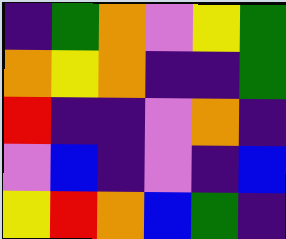[["indigo", "green", "orange", "violet", "yellow", "green"], ["orange", "yellow", "orange", "indigo", "indigo", "green"], ["red", "indigo", "indigo", "violet", "orange", "indigo"], ["violet", "blue", "indigo", "violet", "indigo", "blue"], ["yellow", "red", "orange", "blue", "green", "indigo"]]